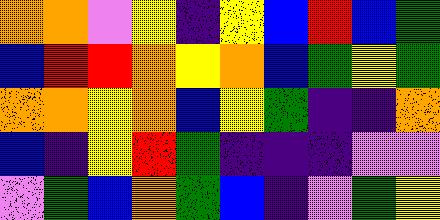[["orange", "orange", "violet", "yellow", "indigo", "yellow", "blue", "red", "blue", "green"], ["blue", "red", "red", "orange", "yellow", "orange", "blue", "green", "yellow", "green"], ["orange", "orange", "yellow", "orange", "blue", "yellow", "green", "indigo", "indigo", "orange"], ["blue", "indigo", "yellow", "red", "green", "indigo", "indigo", "indigo", "violet", "violet"], ["violet", "green", "blue", "orange", "green", "blue", "indigo", "violet", "green", "yellow"]]